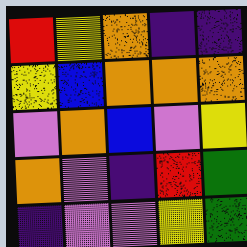[["red", "yellow", "orange", "indigo", "indigo"], ["yellow", "blue", "orange", "orange", "orange"], ["violet", "orange", "blue", "violet", "yellow"], ["orange", "violet", "indigo", "red", "green"], ["indigo", "violet", "violet", "yellow", "green"]]